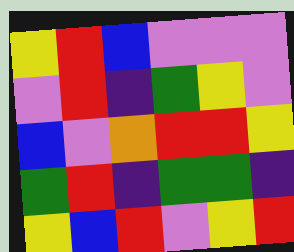[["yellow", "red", "blue", "violet", "violet", "violet"], ["violet", "red", "indigo", "green", "yellow", "violet"], ["blue", "violet", "orange", "red", "red", "yellow"], ["green", "red", "indigo", "green", "green", "indigo"], ["yellow", "blue", "red", "violet", "yellow", "red"]]